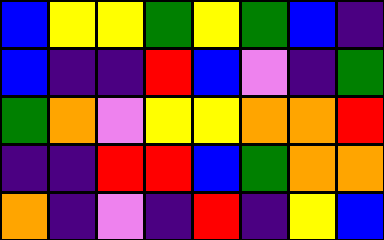[["blue", "yellow", "yellow", "green", "yellow", "green", "blue", "indigo"], ["blue", "indigo", "indigo", "red", "blue", "violet", "indigo", "green"], ["green", "orange", "violet", "yellow", "yellow", "orange", "orange", "red"], ["indigo", "indigo", "red", "red", "blue", "green", "orange", "orange"], ["orange", "indigo", "violet", "indigo", "red", "indigo", "yellow", "blue"]]